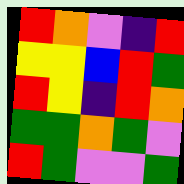[["red", "orange", "violet", "indigo", "red"], ["yellow", "yellow", "blue", "red", "green"], ["red", "yellow", "indigo", "red", "orange"], ["green", "green", "orange", "green", "violet"], ["red", "green", "violet", "violet", "green"]]